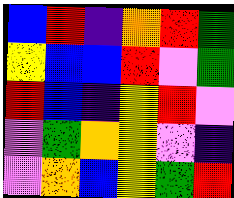[["blue", "red", "indigo", "orange", "red", "green"], ["yellow", "blue", "blue", "red", "violet", "green"], ["red", "blue", "indigo", "yellow", "red", "violet"], ["violet", "green", "orange", "yellow", "violet", "indigo"], ["violet", "orange", "blue", "yellow", "green", "red"]]